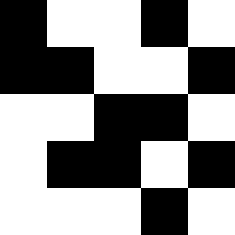[["black", "white", "white", "black", "white"], ["black", "black", "white", "white", "black"], ["white", "white", "black", "black", "white"], ["white", "black", "black", "white", "black"], ["white", "white", "white", "black", "white"]]